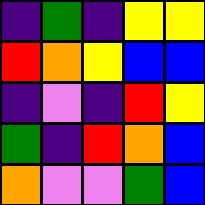[["indigo", "green", "indigo", "yellow", "yellow"], ["red", "orange", "yellow", "blue", "blue"], ["indigo", "violet", "indigo", "red", "yellow"], ["green", "indigo", "red", "orange", "blue"], ["orange", "violet", "violet", "green", "blue"]]